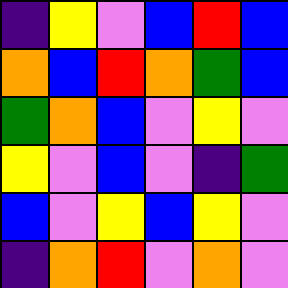[["indigo", "yellow", "violet", "blue", "red", "blue"], ["orange", "blue", "red", "orange", "green", "blue"], ["green", "orange", "blue", "violet", "yellow", "violet"], ["yellow", "violet", "blue", "violet", "indigo", "green"], ["blue", "violet", "yellow", "blue", "yellow", "violet"], ["indigo", "orange", "red", "violet", "orange", "violet"]]